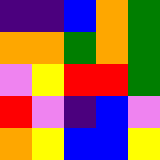[["indigo", "indigo", "blue", "orange", "green"], ["orange", "orange", "green", "orange", "green"], ["violet", "yellow", "red", "red", "green"], ["red", "violet", "indigo", "blue", "violet"], ["orange", "yellow", "blue", "blue", "yellow"]]